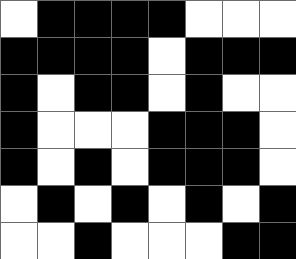[["white", "black", "black", "black", "black", "white", "white", "white"], ["black", "black", "black", "black", "white", "black", "black", "black"], ["black", "white", "black", "black", "white", "black", "white", "white"], ["black", "white", "white", "white", "black", "black", "black", "white"], ["black", "white", "black", "white", "black", "black", "black", "white"], ["white", "black", "white", "black", "white", "black", "white", "black"], ["white", "white", "black", "white", "white", "white", "black", "black"]]